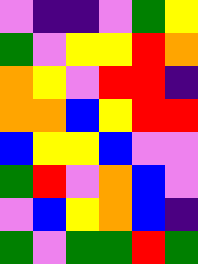[["violet", "indigo", "indigo", "violet", "green", "yellow"], ["green", "violet", "yellow", "yellow", "red", "orange"], ["orange", "yellow", "violet", "red", "red", "indigo"], ["orange", "orange", "blue", "yellow", "red", "red"], ["blue", "yellow", "yellow", "blue", "violet", "violet"], ["green", "red", "violet", "orange", "blue", "violet"], ["violet", "blue", "yellow", "orange", "blue", "indigo"], ["green", "violet", "green", "green", "red", "green"]]